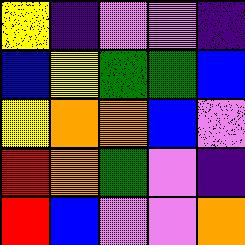[["yellow", "indigo", "violet", "violet", "indigo"], ["blue", "yellow", "green", "green", "blue"], ["yellow", "orange", "orange", "blue", "violet"], ["red", "orange", "green", "violet", "indigo"], ["red", "blue", "violet", "violet", "orange"]]